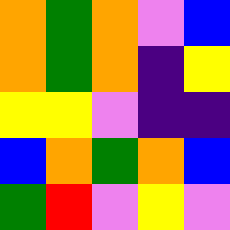[["orange", "green", "orange", "violet", "blue"], ["orange", "green", "orange", "indigo", "yellow"], ["yellow", "yellow", "violet", "indigo", "indigo"], ["blue", "orange", "green", "orange", "blue"], ["green", "red", "violet", "yellow", "violet"]]